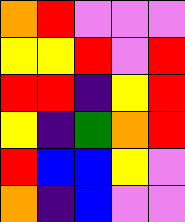[["orange", "red", "violet", "violet", "violet"], ["yellow", "yellow", "red", "violet", "red"], ["red", "red", "indigo", "yellow", "red"], ["yellow", "indigo", "green", "orange", "red"], ["red", "blue", "blue", "yellow", "violet"], ["orange", "indigo", "blue", "violet", "violet"]]